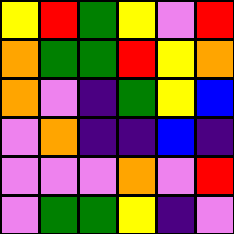[["yellow", "red", "green", "yellow", "violet", "red"], ["orange", "green", "green", "red", "yellow", "orange"], ["orange", "violet", "indigo", "green", "yellow", "blue"], ["violet", "orange", "indigo", "indigo", "blue", "indigo"], ["violet", "violet", "violet", "orange", "violet", "red"], ["violet", "green", "green", "yellow", "indigo", "violet"]]